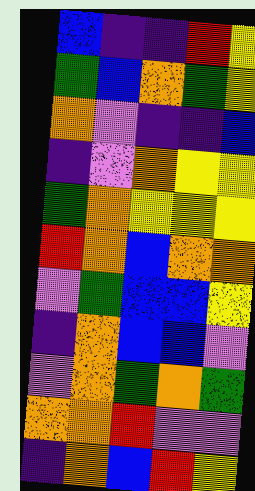[["blue", "indigo", "indigo", "red", "yellow"], ["green", "blue", "orange", "green", "yellow"], ["orange", "violet", "indigo", "indigo", "blue"], ["indigo", "violet", "orange", "yellow", "yellow"], ["green", "orange", "yellow", "yellow", "yellow"], ["red", "orange", "blue", "orange", "orange"], ["violet", "green", "blue", "blue", "yellow"], ["indigo", "orange", "blue", "blue", "violet"], ["violet", "orange", "green", "orange", "green"], ["orange", "orange", "red", "violet", "violet"], ["indigo", "orange", "blue", "red", "yellow"]]